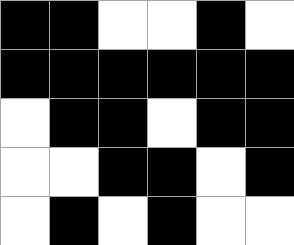[["black", "black", "white", "white", "black", "white"], ["black", "black", "black", "black", "black", "black"], ["white", "black", "black", "white", "black", "black"], ["white", "white", "black", "black", "white", "black"], ["white", "black", "white", "black", "white", "white"]]